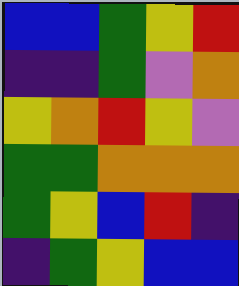[["blue", "blue", "green", "yellow", "red"], ["indigo", "indigo", "green", "violet", "orange"], ["yellow", "orange", "red", "yellow", "violet"], ["green", "green", "orange", "orange", "orange"], ["green", "yellow", "blue", "red", "indigo"], ["indigo", "green", "yellow", "blue", "blue"]]